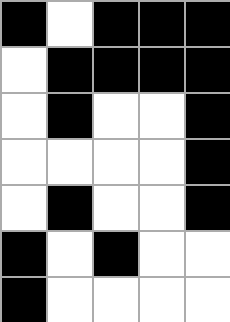[["black", "white", "black", "black", "black"], ["white", "black", "black", "black", "black"], ["white", "black", "white", "white", "black"], ["white", "white", "white", "white", "black"], ["white", "black", "white", "white", "black"], ["black", "white", "black", "white", "white"], ["black", "white", "white", "white", "white"]]